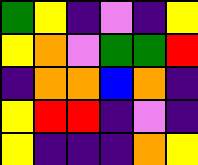[["green", "yellow", "indigo", "violet", "indigo", "yellow"], ["yellow", "orange", "violet", "green", "green", "red"], ["indigo", "orange", "orange", "blue", "orange", "indigo"], ["yellow", "red", "red", "indigo", "violet", "indigo"], ["yellow", "indigo", "indigo", "indigo", "orange", "yellow"]]